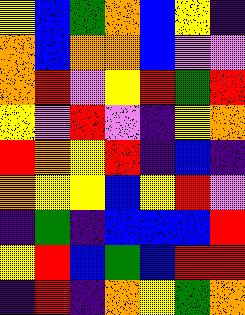[["yellow", "blue", "green", "orange", "blue", "yellow", "indigo"], ["orange", "blue", "orange", "orange", "blue", "violet", "violet"], ["orange", "red", "violet", "yellow", "red", "green", "red"], ["yellow", "violet", "red", "violet", "indigo", "yellow", "orange"], ["red", "orange", "yellow", "red", "indigo", "blue", "indigo"], ["orange", "yellow", "yellow", "blue", "yellow", "red", "violet"], ["indigo", "green", "indigo", "blue", "blue", "blue", "red"], ["yellow", "red", "blue", "green", "blue", "red", "red"], ["indigo", "red", "indigo", "orange", "yellow", "green", "orange"]]